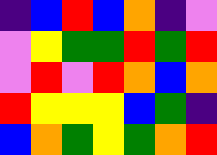[["indigo", "blue", "red", "blue", "orange", "indigo", "violet"], ["violet", "yellow", "green", "green", "red", "green", "red"], ["violet", "red", "violet", "red", "orange", "blue", "orange"], ["red", "yellow", "yellow", "yellow", "blue", "green", "indigo"], ["blue", "orange", "green", "yellow", "green", "orange", "red"]]